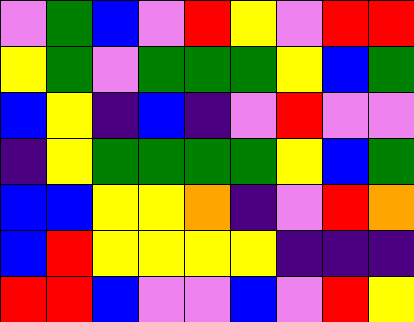[["violet", "green", "blue", "violet", "red", "yellow", "violet", "red", "red"], ["yellow", "green", "violet", "green", "green", "green", "yellow", "blue", "green"], ["blue", "yellow", "indigo", "blue", "indigo", "violet", "red", "violet", "violet"], ["indigo", "yellow", "green", "green", "green", "green", "yellow", "blue", "green"], ["blue", "blue", "yellow", "yellow", "orange", "indigo", "violet", "red", "orange"], ["blue", "red", "yellow", "yellow", "yellow", "yellow", "indigo", "indigo", "indigo"], ["red", "red", "blue", "violet", "violet", "blue", "violet", "red", "yellow"]]